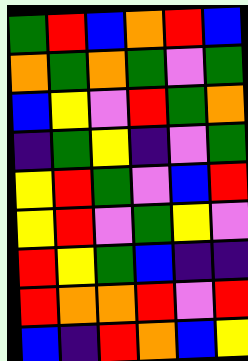[["green", "red", "blue", "orange", "red", "blue"], ["orange", "green", "orange", "green", "violet", "green"], ["blue", "yellow", "violet", "red", "green", "orange"], ["indigo", "green", "yellow", "indigo", "violet", "green"], ["yellow", "red", "green", "violet", "blue", "red"], ["yellow", "red", "violet", "green", "yellow", "violet"], ["red", "yellow", "green", "blue", "indigo", "indigo"], ["red", "orange", "orange", "red", "violet", "red"], ["blue", "indigo", "red", "orange", "blue", "yellow"]]